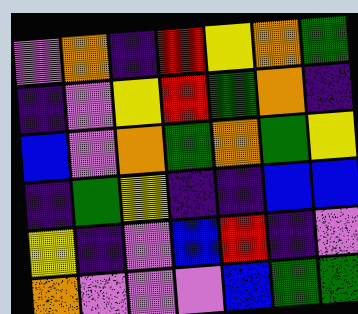[["violet", "orange", "indigo", "red", "yellow", "orange", "green"], ["indigo", "violet", "yellow", "red", "green", "orange", "indigo"], ["blue", "violet", "orange", "green", "orange", "green", "yellow"], ["indigo", "green", "yellow", "indigo", "indigo", "blue", "blue"], ["yellow", "indigo", "violet", "blue", "red", "indigo", "violet"], ["orange", "violet", "violet", "violet", "blue", "green", "green"]]